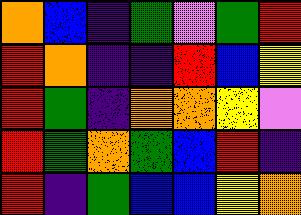[["orange", "blue", "indigo", "green", "violet", "green", "red"], ["red", "orange", "indigo", "indigo", "red", "blue", "yellow"], ["red", "green", "indigo", "orange", "orange", "yellow", "violet"], ["red", "green", "orange", "green", "blue", "red", "indigo"], ["red", "indigo", "green", "blue", "blue", "yellow", "orange"]]